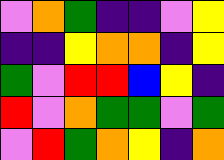[["violet", "orange", "green", "indigo", "indigo", "violet", "yellow"], ["indigo", "indigo", "yellow", "orange", "orange", "indigo", "yellow"], ["green", "violet", "red", "red", "blue", "yellow", "indigo"], ["red", "violet", "orange", "green", "green", "violet", "green"], ["violet", "red", "green", "orange", "yellow", "indigo", "orange"]]